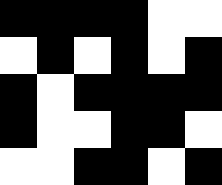[["black", "black", "black", "black", "white", "white"], ["white", "black", "white", "black", "white", "black"], ["black", "white", "black", "black", "black", "black"], ["black", "white", "white", "black", "black", "white"], ["white", "white", "black", "black", "white", "black"]]